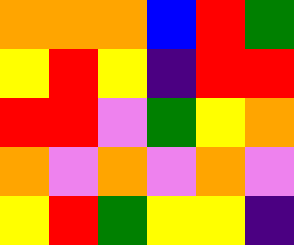[["orange", "orange", "orange", "blue", "red", "green"], ["yellow", "red", "yellow", "indigo", "red", "red"], ["red", "red", "violet", "green", "yellow", "orange"], ["orange", "violet", "orange", "violet", "orange", "violet"], ["yellow", "red", "green", "yellow", "yellow", "indigo"]]